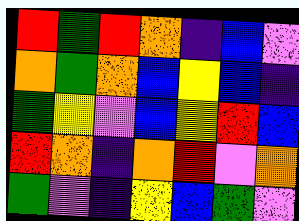[["red", "green", "red", "orange", "indigo", "blue", "violet"], ["orange", "green", "orange", "blue", "yellow", "blue", "indigo"], ["green", "yellow", "violet", "blue", "yellow", "red", "blue"], ["red", "orange", "indigo", "orange", "red", "violet", "orange"], ["green", "violet", "indigo", "yellow", "blue", "green", "violet"]]